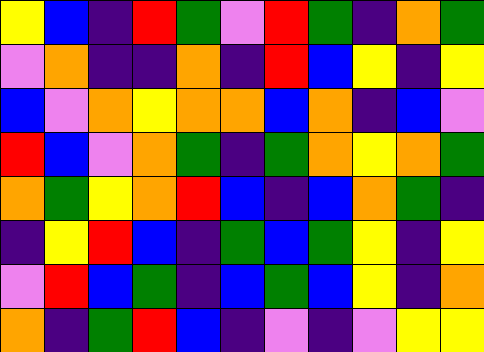[["yellow", "blue", "indigo", "red", "green", "violet", "red", "green", "indigo", "orange", "green"], ["violet", "orange", "indigo", "indigo", "orange", "indigo", "red", "blue", "yellow", "indigo", "yellow"], ["blue", "violet", "orange", "yellow", "orange", "orange", "blue", "orange", "indigo", "blue", "violet"], ["red", "blue", "violet", "orange", "green", "indigo", "green", "orange", "yellow", "orange", "green"], ["orange", "green", "yellow", "orange", "red", "blue", "indigo", "blue", "orange", "green", "indigo"], ["indigo", "yellow", "red", "blue", "indigo", "green", "blue", "green", "yellow", "indigo", "yellow"], ["violet", "red", "blue", "green", "indigo", "blue", "green", "blue", "yellow", "indigo", "orange"], ["orange", "indigo", "green", "red", "blue", "indigo", "violet", "indigo", "violet", "yellow", "yellow"]]